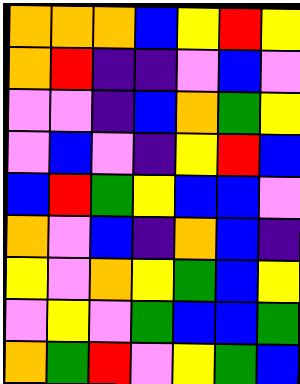[["orange", "orange", "orange", "blue", "yellow", "red", "yellow"], ["orange", "red", "indigo", "indigo", "violet", "blue", "violet"], ["violet", "violet", "indigo", "blue", "orange", "green", "yellow"], ["violet", "blue", "violet", "indigo", "yellow", "red", "blue"], ["blue", "red", "green", "yellow", "blue", "blue", "violet"], ["orange", "violet", "blue", "indigo", "orange", "blue", "indigo"], ["yellow", "violet", "orange", "yellow", "green", "blue", "yellow"], ["violet", "yellow", "violet", "green", "blue", "blue", "green"], ["orange", "green", "red", "violet", "yellow", "green", "blue"]]